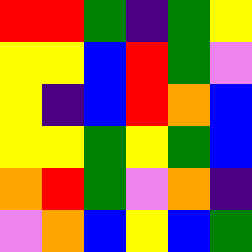[["red", "red", "green", "indigo", "green", "yellow"], ["yellow", "yellow", "blue", "red", "green", "violet"], ["yellow", "indigo", "blue", "red", "orange", "blue"], ["yellow", "yellow", "green", "yellow", "green", "blue"], ["orange", "red", "green", "violet", "orange", "indigo"], ["violet", "orange", "blue", "yellow", "blue", "green"]]